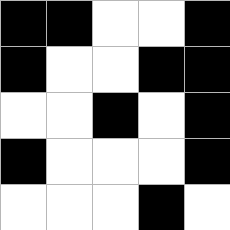[["black", "black", "white", "white", "black"], ["black", "white", "white", "black", "black"], ["white", "white", "black", "white", "black"], ["black", "white", "white", "white", "black"], ["white", "white", "white", "black", "white"]]